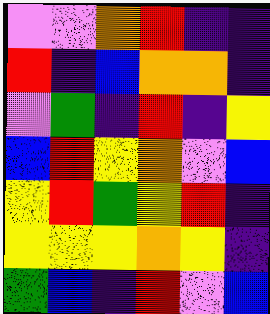[["violet", "violet", "orange", "red", "indigo", "indigo"], ["red", "indigo", "blue", "orange", "orange", "indigo"], ["violet", "green", "indigo", "red", "indigo", "yellow"], ["blue", "red", "yellow", "orange", "violet", "blue"], ["yellow", "red", "green", "yellow", "red", "indigo"], ["yellow", "yellow", "yellow", "orange", "yellow", "indigo"], ["green", "blue", "indigo", "red", "violet", "blue"]]